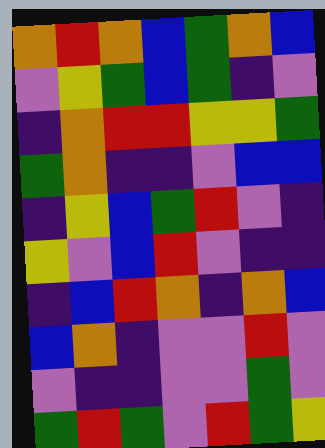[["orange", "red", "orange", "blue", "green", "orange", "blue"], ["violet", "yellow", "green", "blue", "green", "indigo", "violet"], ["indigo", "orange", "red", "red", "yellow", "yellow", "green"], ["green", "orange", "indigo", "indigo", "violet", "blue", "blue"], ["indigo", "yellow", "blue", "green", "red", "violet", "indigo"], ["yellow", "violet", "blue", "red", "violet", "indigo", "indigo"], ["indigo", "blue", "red", "orange", "indigo", "orange", "blue"], ["blue", "orange", "indigo", "violet", "violet", "red", "violet"], ["violet", "indigo", "indigo", "violet", "violet", "green", "violet"], ["green", "red", "green", "violet", "red", "green", "yellow"]]